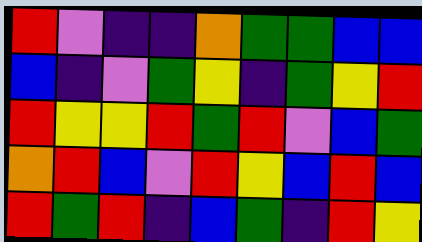[["red", "violet", "indigo", "indigo", "orange", "green", "green", "blue", "blue"], ["blue", "indigo", "violet", "green", "yellow", "indigo", "green", "yellow", "red"], ["red", "yellow", "yellow", "red", "green", "red", "violet", "blue", "green"], ["orange", "red", "blue", "violet", "red", "yellow", "blue", "red", "blue"], ["red", "green", "red", "indigo", "blue", "green", "indigo", "red", "yellow"]]